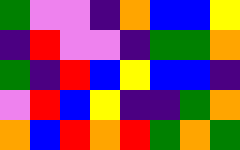[["green", "violet", "violet", "indigo", "orange", "blue", "blue", "yellow"], ["indigo", "red", "violet", "violet", "indigo", "green", "green", "orange"], ["green", "indigo", "red", "blue", "yellow", "blue", "blue", "indigo"], ["violet", "red", "blue", "yellow", "indigo", "indigo", "green", "orange"], ["orange", "blue", "red", "orange", "red", "green", "orange", "green"]]